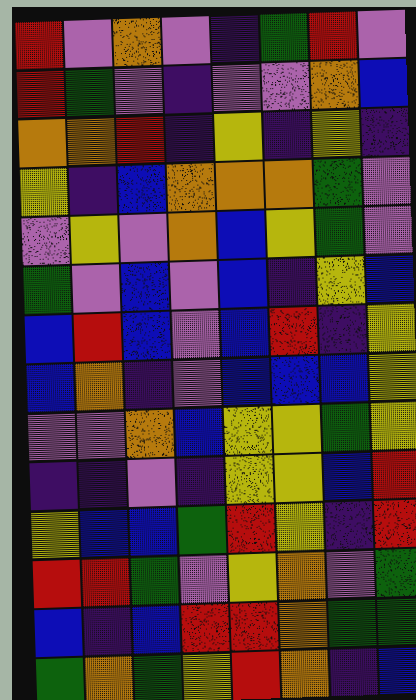[["red", "violet", "orange", "violet", "indigo", "green", "red", "violet"], ["red", "green", "violet", "indigo", "violet", "violet", "orange", "blue"], ["orange", "orange", "red", "indigo", "yellow", "indigo", "yellow", "indigo"], ["yellow", "indigo", "blue", "orange", "orange", "orange", "green", "violet"], ["violet", "yellow", "violet", "orange", "blue", "yellow", "green", "violet"], ["green", "violet", "blue", "violet", "blue", "indigo", "yellow", "blue"], ["blue", "red", "blue", "violet", "blue", "red", "indigo", "yellow"], ["blue", "orange", "indigo", "violet", "blue", "blue", "blue", "yellow"], ["violet", "violet", "orange", "blue", "yellow", "yellow", "green", "yellow"], ["indigo", "indigo", "violet", "indigo", "yellow", "yellow", "blue", "red"], ["yellow", "blue", "blue", "green", "red", "yellow", "indigo", "red"], ["red", "red", "green", "violet", "yellow", "orange", "violet", "green"], ["blue", "indigo", "blue", "red", "red", "orange", "green", "green"], ["green", "orange", "green", "yellow", "red", "orange", "indigo", "blue"]]